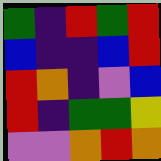[["green", "indigo", "red", "green", "red"], ["blue", "indigo", "indigo", "blue", "red"], ["red", "orange", "indigo", "violet", "blue"], ["red", "indigo", "green", "green", "yellow"], ["violet", "violet", "orange", "red", "orange"]]